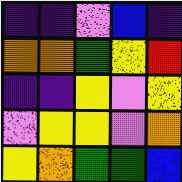[["indigo", "indigo", "violet", "blue", "indigo"], ["orange", "orange", "green", "yellow", "red"], ["indigo", "indigo", "yellow", "violet", "yellow"], ["violet", "yellow", "yellow", "violet", "orange"], ["yellow", "orange", "green", "green", "blue"]]